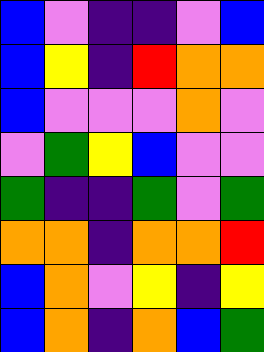[["blue", "violet", "indigo", "indigo", "violet", "blue"], ["blue", "yellow", "indigo", "red", "orange", "orange"], ["blue", "violet", "violet", "violet", "orange", "violet"], ["violet", "green", "yellow", "blue", "violet", "violet"], ["green", "indigo", "indigo", "green", "violet", "green"], ["orange", "orange", "indigo", "orange", "orange", "red"], ["blue", "orange", "violet", "yellow", "indigo", "yellow"], ["blue", "orange", "indigo", "orange", "blue", "green"]]